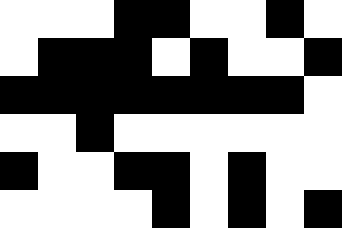[["white", "white", "white", "black", "black", "white", "white", "black", "white"], ["white", "black", "black", "black", "white", "black", "white", "white", "black"], ["black", "black", "black", "black", "black", "black", "black", "black", "white"], ["white", "white", "black", "white", "white", "white", "white", "white", "white"], ["black", "white", "white", "black", "black", "white", "black", "white", "white"], ["white", "white", "white", "white", "black", "white", "black", "white", "black"]]